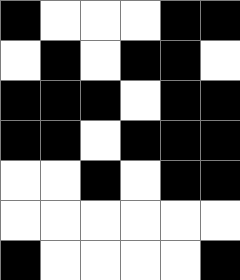[["black", "white", "white", "white", "black", "black"], ["white", "black", "white", "black", "black", "white"], ["black", "black", "black", "white", "black", "black"], ["black", "black", "white", "black", "black", "black"], ["white", "white", "black", "white", "black", "black"], ["white", "white", "white", "white", "white", "white"], ["black", "white", "white", "white", "white", "black"]]